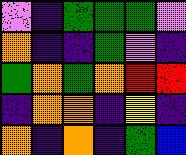[["violet", "indigo", "green", "green", "green", "violet"], ["orange", "indigo", "indigo", "green", "violet", "indigo"], ["green", "orange", "green", "orange", "red", "red"], ["indigo", "orange", "orange", "indigo", "yellow", "indigo"], ["orange", "indigo", "orange", "indigo", "green", "blue"]]